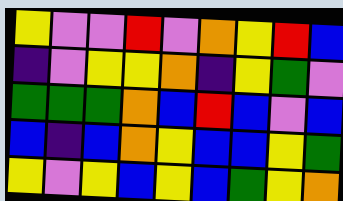[["yellow", "violet", "violet", "red", "violet", "orange", "yellow", "red", "blue"], ["indigo", "violet", "yellow", "yellow", "orange", "indigo", "yellow", "green", "violet"], ["green", "green", "green", "orange", "blue", "red", "blue", "violet", "blue"], ["blue", "indigo", "blue", "orange", "yellow", "blue", "blue", "yellow", "green"], ["yellow", "violet", "yellow", "blue", "yellow", "blue", "green", "yellow", "orange"]]